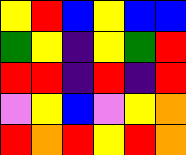[["yellow", "red", "blue", "yellow", "blue", "blue"], ["green", "yellow", "indigo", "yellow", "green", "red"], ["red", "red", "indigo", "red", "indigo", "red"], ["violet", "yellow", "blue", "violet", "yellow", "orange"], ["red", "orange", "red", "yellow", "red", "orange"]]